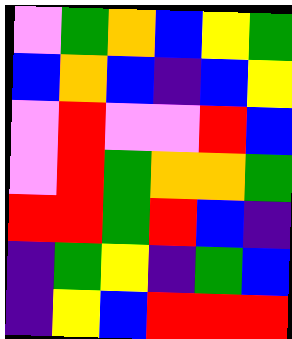[["violet", "green", "orange", "blue", "yellow", "green"], ["blue", "orange", "blue", "indigo", "blue", "yellow"], ["violet", "red", "violet", "violet", "red", "blue"], ["violet", "red", "green", "orange", "orange", "green"], ["red", "red", "green", "red", "blue", "indigo"], ["indigo", "green", "yellow", "indigo", "green", "blue"], ["indigo", "yellow", "blue", "red", "red", "red"]]